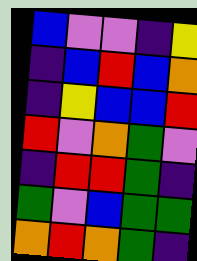[["blue", "violet", "violet", "indigo", "yellow"], ["indigo", "blue", "red", "blue", "orange"], ["indigo", "yellow", "blue", "blue", "red"], ["red", "violet", "orange", "green", "violet"], ["indigo", "red", "red", "green", "indigo"], ["green", "violet", "blue", "green", "green"], ["orange", "red", "orange", "green", "indigo"]]